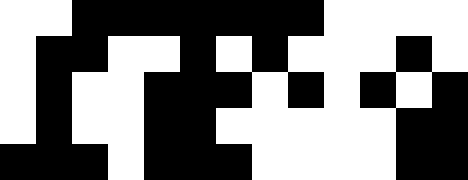[["white", "white", "black", "black", "black", "black", "black", "black", "black", "white", "white", "white", "white"], ["white", "black", "black", "white", "white", "black", "white", "black", "white", "white", "white", "black", "white"], ["white", "black", "white", "white", "black", "black", "black", "white", "black", "white", "black", "white", "black"], ["white", "black", "white", "white", "black", "black", "white", "white", "white", "white", "white", "black", "black"], ["black", "black", "black", "white", "black", "black", "black", "white", "white", "white", "white", "black", "black"]]